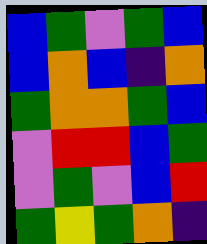[["blue", "green", "violet", "green", "blue"], ["blue", "orange", "blue", "indigo", "orange"], ["green", "orange", "orange", "green", "blue"], ["violet", "red", "red", "blue", "green"], ["violet", "green", "violet", "blue", "red"], ["green", "yellow", "green", "orange", "indigo"]]